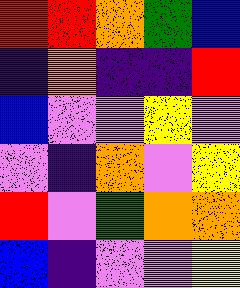[["red", "red", "orange", "green", "blue"], ["indigo", "orange", "indigo", "indigo", "red"], ["blue", "violet", "violet", "yellow", "violet"], ["violet", "indigo", "orange", "violet", "yellow"], ["red", "violet", "green", "orange", "orange"], ["blue", "indigo", "violet", "violet", "yellow"]]